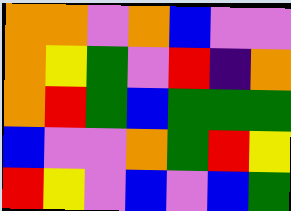[["orange", "orange", "violet", "orange", "blue", "violet", "violet"], ["orange", "yellow", "green", "violet", "red", "indigo", "orange"], ["orange", "red", "green", "blue", "green", "green", "green"], ["blue", "violet", "violet", "orange", "green", "red", "yellow"], ["red", "yellow", "violet", "blue", "violet", "blue", "green"]]